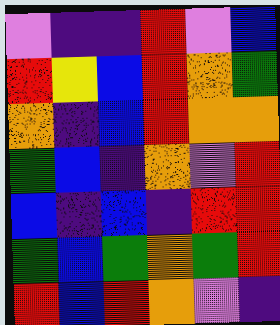[["violet", "indigo", "indigo", "red", "violet", "blue"], ["red", "yellow", "blue", "red", "orange", "green"], ["orange", "indigo", "blue", "red", "orange", "orange"], ["green", "blue", "indigo", "orange", "violet", "red"], ["blue", "indigo", "blue", "indigo", "red", "red"], ["green", "blue", "green", "orange", "green", "red"], ["red", "blue", "red", "orange", "violet", "indigo"]]